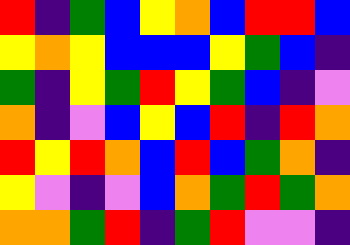[["red", "indigo", "green", "blue", "yellow", "orange", "blue", "red", "red", "blue"], ["yellow", "orange", "yellow", "blue", "blue", "blue", "yellow", "green", "blue", "indigo"], ["green", "indigo", "yellow", "green", "red", "yellow", "green", "blue", "indigo", "violet"], ["orange", "indigo", "violet", "blue", "yellow", "blue", "red", "indigo", "red", "orange"], ["red", "yellow", "red", "orange", "blue", "red", "blue", "green", "orange", "indigo"], ["yellow", "violet", "indigo", "violet", "blue", "orange", "green", "red", "green", "orange"], ["orange", "orange", "green", "red", "indigo", "green", "red", "violet", "violet", "indigo"]]